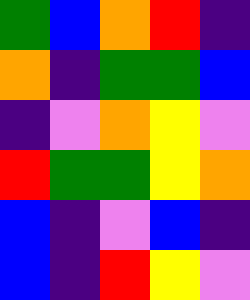[["green", "blue", "orange", "red", "indigo"], ["orange", "indigo", "green", "green", "blue"], ["indigo", "violet", "orange", "yellow", "violet"], ["red", "green", "green", "yellow", "orange"], ["blue", "indigo", "violet", "blue", "indigo"], ["blue", "indigo", "red", "yellow", "violet"]]